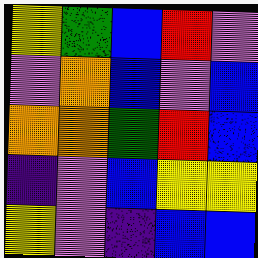[["yellow", "green", "blue", "red", "violet"], ["violet", "orange", "blue", "violet", "blue"], ["orange", "orange", "green", "red", "blue"], ["indigo", "violet", "blue", "yellow", "yellow"], ["yellow", "violet", "indigo", "blue", "blue"]]